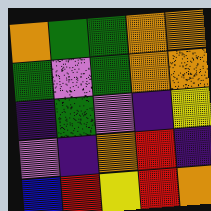[["orange", "green", "green", "orange", "orange"], ["green", "violet", "green", "orange", "orange"], ["indigo", "green", "violet", "indigo", "yellow"], ["violet", "indigo", "orange", "red", "indigo"], ["blue", "red", "yellow", "red", "orange"]]